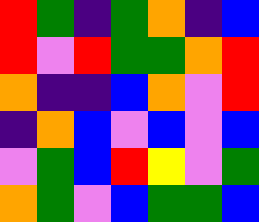[["red", "green", "indigo", "green", "orange", "indigo", "blue"], ["red", "violet", "red", "green", "green", "orange", "red"], ["orange", "indigo", "indigo", "blue", "orange", "violet", "red"], ["indigo", "orange", "blue", "violet", "blue", "violet", "blue"], ["violet", "green", "blue", "red", "yellow", "violet", "green"], ["orange", "green", "violet", "blue", "green", "green", "blue"]]